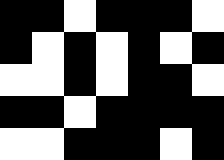[["black", "black", "white", "black", "black", "black", "white"], ["black", "white", "black", "white", "black", "white", "black"], ["white", "white", "black", "white", "black", "black", "white"], ["black", "black", "white", "black", "black", "black", "black"], ["white", "white", "black", "black", "black", "white", "black"]]